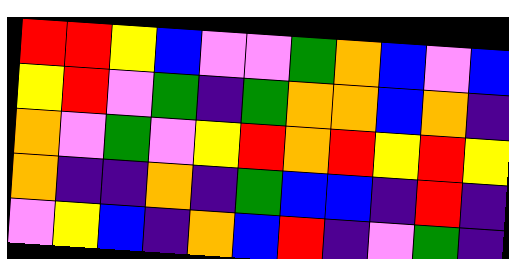[["red", "red", "yellow", "blue", "violet", "violet", "green", "orange", "blue", "violet", "blue"], ["yellow", "red", "violet", "green", "indigo", "green", "orange", "orange", "blue", "orange", "indigo"], ["orange", "violet", "green", "violet", "yellow", "red", "orange", "red", "yellow", "red", "yellow"], ["orange", "indigo", "indigo", "orange", "indigo", "green", "blue", "blue", "indigo", "red", "indigo"], ["violet", "yellow", "blue", "indigo", "orange", "blue", "red", "indigo", "violet", "green", "indigo"]]